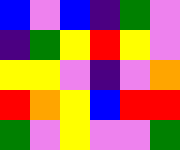[["blue", "violet", "blue", "indigo", "green", "violet"], ["indigo", "green", "yellow", "red", "yellow", "violet"], ["yellow", "yellow", "violet", "indigo", "violet", "orange"], ["red", "orange", "yellow", "blue", "red", "red"], ["green", "violet", "yellow", "violet", "violet", "green"]]